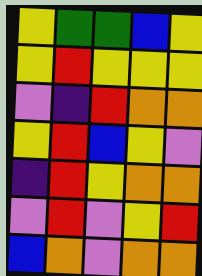[["yellow", "green", "green", "blue", "yellow"], ["yellow", "red", "yellow", "yellow", "yellow"], ["violet", "indigo", "red", "orange", "orange"], ["yellow", "red", "blue", "yellow", "violet"], ["indigo", "red", "yellow", "orange", "orange"], ["violet", "red", "violet", "yellow", "red"], ["blue", "orange", "violet", "orange", "orange"]]